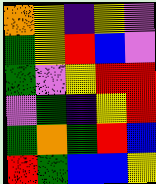[["orange", "yellow", "indigo", "yellow", "violet"], ["green", "yellow", "red", "blue", "violet"], ["green", "violet", "yellow", "red", "red"], ["violet", "green", "indigo", "yellow", "red"], ["green", "orange", "green", "red", "blue"], ["red", "green", "blue", "blue", "yellow"]]